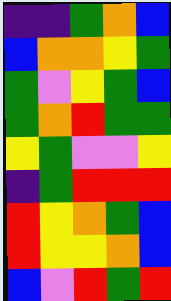[["indigo", "indigo", "green", "orange", "blue"], ["blue", "orange", "orange", "yellow", "green"], ["green", "violet", "yellow", "green", "blue"], ["green", "orange", "red", "green", "green"], ["yellow", "green", "violet", "violet", "yellow"], ["indigo", "green", "red", "red", "red"], ["red", "yellow", "orange", "green", "blue"], ["red", "yellow", "yellow", "orange", "blue"], ["blue", "violet", "red", "green", "red"]]